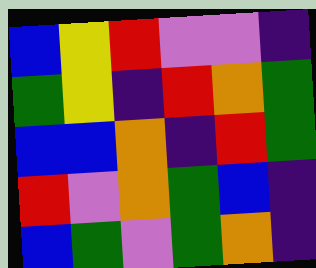[["blue", "yellow", "red", "violet", "violet", "indigo"], ["green", "yellow", "indigo", "red", "orange", "green"], ["blue", "blue", "orange", "indigo", "red", "green"], ["red", "violet", "orange", "green", "blue", "indigo"], ["blue", "green", "violet", "green", "orange", "indigo"]]